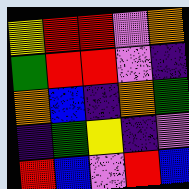[["yellow", "red", "red", "violet", "orange"], ["green", "red", "red", "violet", "indigo"], ["orange", "blue", "indigo", "orange", "green"], ["indigo", "green", "yellow", "indigo", "violet"], ["red", "blue", "violet", "red", "blue"]]